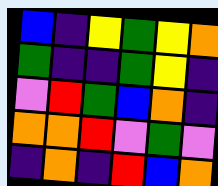[["blue", "indigo", "yellow", "green", "yellow", "orange"], ["green", "indigo", "indigo", "green", "yellow", "indigo"], ["violet", "red", "green", "blue", "orange", "indigo"], ["orange", "orange", "red", "violet", "green", "violet"], ["indigo", "orange", "indigo", "red", "blue", "orange"]]